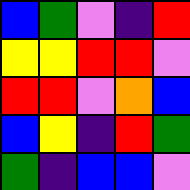[["blue", "green", "violet", "indigo", "red"], ["yellow", "yellow", "red", "red", "violet"], ["red", "red", "violet", "orange", "blue"], ["blue", "yellow", "indigo", "red", "green"], ["green", "indigo", "blue", "blue", "violet"]]